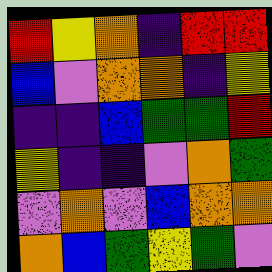[["red", "yellow", "orange", "indigo", "red", "red"], ["blue", "violet", "orange", "orange", "indigo", "yellow"], ["indigo", "indigo", "blue", "green", "green", "red"], ["yellow", "indigo", "indigo", "violet", "orange", "green"], ["violet", "orange", "violet", "blue", "orange", "orange"], ["orange", "blue", "green", "yellow", "green", "violet"]]